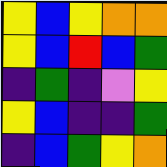[["yellow", "blue", "yellow", "orange", "orange"], ["yellow", "blue", "red", "blue", "green"], ["indigo", "green", "indigo", "violet", "yellow"], ["yellow", "blue", "indigo", "indigo", "green"], ["indigo", "blue", "green", "yellow", "orange"]]